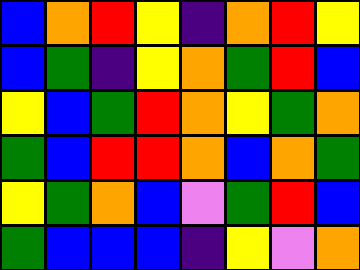[["blue", "orange", "red", "yellow", "indigo", "orange", "red", "yellow"], ["blue", "green", "indigo", "yellow", "orange", "green", "red", "blue"], ["yellow", "blue", "green", "red", "orange", "yellow", "green", "orange"], ["green", "blue", "red", "red", "orange", "blue", "orange", "green"], ["yellow", "green", "orange", "blue", "violet", "green", "red", "blue"], ["green", "blue", "blue", "blue", "indigo", "yellow", "violet", "orange"]]